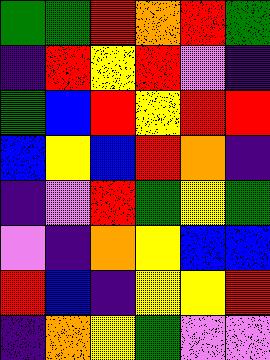[["green", "green", "red", "orange", "red", "green"], ["indigo", "red", "yellow", "red", "violet", "indigo"], ["green", "blue", "red", "yellow", "red", "red"], ["blue", "yellow", "blue", "red", "orange", "indigo"], ["indigo", "violet", "red", "green", "yellow", "green"], ["violet", "indigo", "orange", "yellow", "blue", "blue"], ["red", "blue", "indigo", "yellow", "yellow", "red"], ["indigo", "orange", "yellow", "green", "violet", "violet"]]